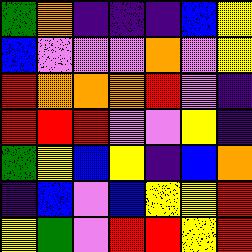[["green", "orange", "indigo", "indigo", "indigo", "blue", "yellow"], ["blue", "violet", "violet", "violet", "orange", "violet", "yellow"], ["red", "orange", "orange", "orange", "red", "violet", "indigo"], ["red", "red", "red", "violet", "violet", "yellow", "indigo"], ["green", "yellow", "blue", "yellow", "indigo", "blue", "orange"], ["indigo", "blue", "violet", "blue", "yellow", "yellow", "red"], ["yellow", "green", "violet", "red", "red", "yellow", "red"]]